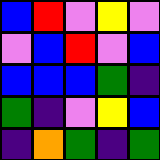[["blue", "red", "violet", "yellow", "violet"], ["violet", "blue", "red", "violet", "blue"], ["blue", "blue", "blue", "green", "indigo"], ["green", "indigo", "violet", "yellow", "blue"], ["indigo", "orange", "green", "indigo", "green"]]